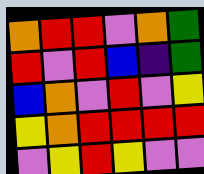[["orange", "red", "red", "violet", "orange", "green"], ["red", "violet", "red", "blue", "indigo", "green"], ["blue", "orange", "violet", "red", "violet", "yellow"], ["yellow", "orange", "red", "red", "red", "red"], ["violet", "yellow", "red", "yellow", "violet", "violet"]]